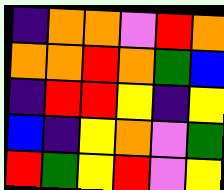[["indigo", "orange", "orange", "violet", "red", "orange"], ["orange", "orange", "red", "orange", "green", "blue"], ["indigo", "red", "red", "yellow", "indigo", "yellow"], ["blue", "indigo", "yellow", "orange", "violet", "green"], ["red", "green", "yellow", "red", "violet", "yellow"]]